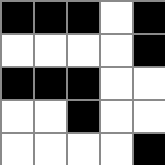[["black", "black", "black", "white", "black"], ["white", "white", "white", "white", "black"], ["black", "black", "black", "white", "white"], ["white", "white", "black", "white", "white"], ["white", "white", "white", "white", "black"]]